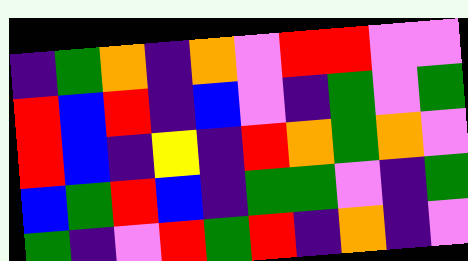[["indigo", "green", "orange", "indigo", "orange", "violet", "red", "red", "violet", "violet"], ["red", "blue", "red", "indigo", "blue", "violet", "indigo", "green", "violet", "green"], ["red", "blue", "indigo", "yellow", "indigo", "red", "orange", "green", "orange", "violet"], ["blue", "green", "red", "blue", "indigo", "green", "green", "violet", "indigo", "green"], ["green", "indigo", "violet", "red", "green", "red", "indigo", "orange", "indigo", "violet"]]